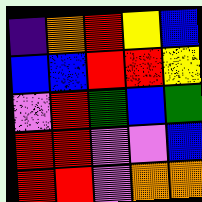[["indigo", "orange", "red", "yellow", "blue"], ["blue", "blue", "red", "red", "yellow"], ["violet", "red", "green", "blue", "green"], ["red", "red", "violet", "violet", "blue"], ["red", "red", "violet", "orange", "orange"]]